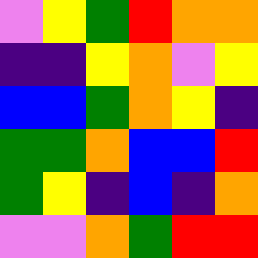[["violet", "yellow", "green", "red", "orange", "orange"], ["indigo", "indigo", "yellow", "orange", "violet", "yellow"], ["blue", "blue", "green", "orange", "yellow", "indigo"], ["green", "green", "orange", "blue", "blue", "red"], ["green", "yellow", "indigo", "blue", "indigo", "orange"], ["violet", "violet", "orange", "green", "red", "red"]]